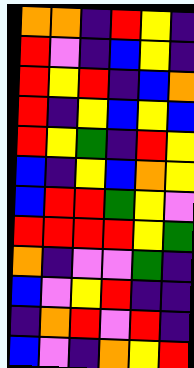[["orange", "orange", "indigo", "red", "yellow", "indigo"], ["red", "violet", "indigo", "blue", "yellow", "indigo"], ["red", "yellow", "red", "indigo", "blue", "orange"], ["red", "indigo", "yellow", "blue", "yellow", "blue"], ["red", "yellow", "green", "indigo", "red", "yellow"], ["blue", "indigo", "yellow", "blue", "orange", "yellow"], ["blue", "red", "red", "green", "yellow", "violet"], ["red", "red", "red", "red", "yellow", "green"], ["orange", "indigo", "violet", "violet", "green", "indigo"], ["blue", "violet", "yellow", "red", "indigo", "indigo"], ["indigo", "orange", "red", "violet", "red", "indigo"], ["blue", "violet", "indigo", "orange", "yellow", "red"]]